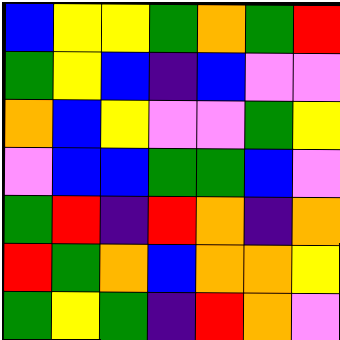[["blue", "yellow", "yellow", "green", "orange", "green", "red"], ["green", "yellow", "blue", "indigo", "blue", "violet", "violet"], ["orange", "blue", "yellow", "violet", "violet", "green", "yellow"], ["violet", "blue", "blue", "green", "green", "blue", "violet"], ["green", "red", "indigo", "red", "orange", "indigo", "orange"], ["red", "green", "orange", "blue", "orange", "orange", "yellow"], ["green", "yellow", "green", "indigo", "red", "orange", "violet"]]